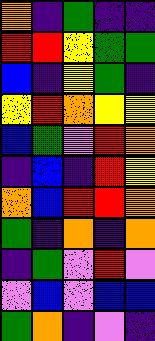[["orange", "indigo", "green", "indigo", "indigo"], ["red", "red", "yellow", "green", "green"], ["blue", "indigo", "yellow", "green", "indigo"], ["yellow", "red", "orange", "yellow", "yellow"], ["blue", "green", "violet", "red", "orange"], ["indigo", "blue", "indigo", "red", "yellow"], ["orange", "blue", "red", "red", "orange"], ["green", "indigo", "orange", "indigo", "orange"], ["indigo", "green", "violet", "red", "violet"], ["violet", "blue", "violet", "blue", "blue"], ["green", "orange", "indigo", "violet", "indigo"]]